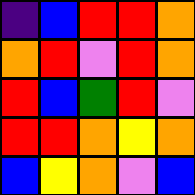[["indigo", "blue", "red", "red", "orange"], ["orange", "red", "violet", "red", "orange"], ["red", "blue", "green", "red", "violet"], ["red", "red", "orange", "yellow", "orange"], ["blue", "yellow", "orange", "violet", "blue"]]